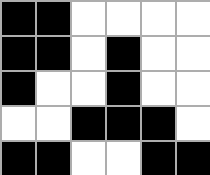[["black", "black", "white", "white", "white", "white"], ["black", "black", "white", "black", "white", "white"], ["black", "white", "white", "black", "white", "white"], ["white", "white", "black", "black", "black", "white"], ["black", "black", "white", "white", "black", "black"]]